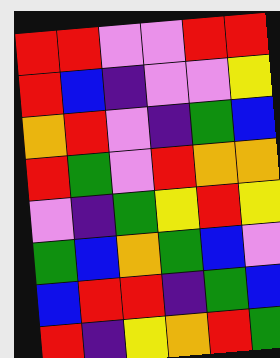[["red", "red", "violet", "violet", "red", "red"], ["red", "blue", "indigo", "violet", "violet", "yellow"], ["orange", "red", "violet", "indigo", "green", "blue"], ["red", "green", "violet", "red", "orange", "orange"], ["violet", "indigo", "green", "yellow", "red", "yellow"], ["green", "blue", "orange", "green", "blue", "violet"], ["blue", "red", "red", "indigo", "green", "blue"], ["red", "indigo", "yellow", "orange", "red", "green"]]